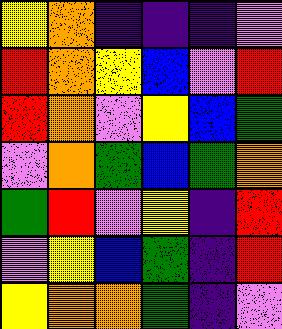[["yellow", "orange", "indigo", "indigo", "indigo", "violet"], ["red", "orange", "yellow", "blue", "violet", "red"], ["red", "orange", "violet", "yellow", "blue", "green"], ["violet", "orange", "green", "blue", "green", "orange"], ["green", "red", "violet", "yellow", "indigo", "red"], ["violet", "yellow", "blue", "green", "indigo", "red"], ["yellow", "orange", "orange", "green", "indigo", "violet"]]